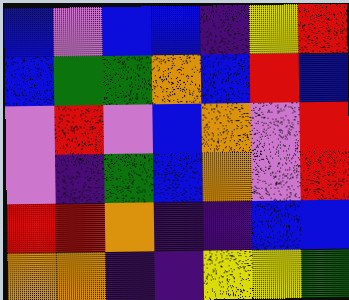[["blue", "violet", "blue", "blue", "indigo", "yellow", "red"], ["blue", "green", "green", "orange", "blue", "red", "blue"], ["violet", "red", "violet", "blue", "orange", "violet", "red"], ["violet", "indigo", "green", "blue", "orange", "violet", "red"], ["red", "red", "orange", "indigo", "indigo", "blue", "blue"], ["orange", "orange", "indigo", "indigo", "yellow", "yellow", "green"]]